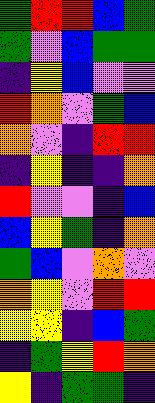[["green", "red", "red", "blue", "green"], ["green", "violet", "blue", "green", "green"], ["indigo", "yellow", "blue", "violet", "violet"], ["red", "orange", "violet", "green", "blue"], ["orange", "violet", "indigo", "red", "red"], ["indigo", "yellow", "indigo", "indigo", "orange"], ["red", "violet", "violet", "indigo", "blue"], ["blue", "yellow", "green", "indigo", "orange"], ["green", "blue", "violet", "orange", "violet"], ["orange", "yellow", "violet", "red", "red"], ["yellow", "yellow", "indigo", "blue", "green"], ["indigo", "green", "yellow", "red", "orange"], ["yellow", "indigo", "green", "green", "indigo"]]